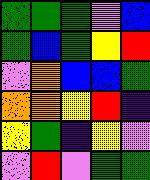[["green", "green", "green", "violet", "blue"], ["green", "blue", "green", "yellow", "red"], ["violet", "orange", "blue", "blue", "green"], ["orange", "orange", "yellow", "red", "indigo"], ["yellow", "green", "indigo", "yellow", "violet"], ["violet", "red", "violet", "green", "green"]]